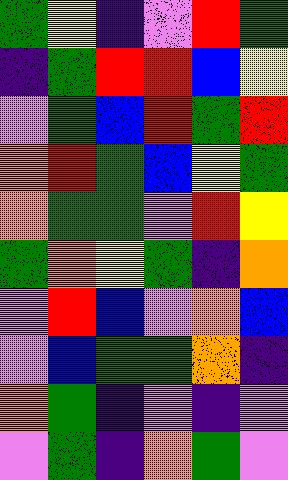[["green", "yellow", "indigo", "violet", "red", "green"], ["indigo", "green", "red", "red", "blue", "yellow"], ["violet", "green", "blue", "red", "green", "red"], ["orange", "red", "green", "blue", "yellow", "green"], ["orange", "green", "green", "violet", "red", "yellow"], ["green", "orange", "yellow", "green", "indigo", "orange"], ["violet", "red", "blue", "violet", "orange", "blue"], ["violet", "blue", "green", "green", "orange", "indigo"], ["orange", "green", "indigo", "violet", "indigo", "violet"], ["violet", "green", "indigo", "orange", "green", "violet"]]